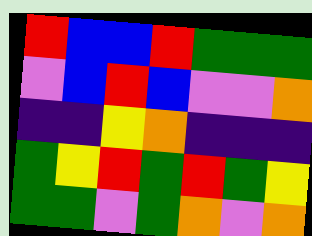[["red", "blue", "blue", "red", "green", "green", "green"], ["violet", "blue", "red", "blue", "violet", "violet", "orange"], ["indigo", "indigo", "yellow", "orange", "indigo", "indigo", "indigo"], ["green", "yellow", "red", "green", "red", "green", "yellow"], ["green", "green", "violet", "green", "orange", "violet", "orange"]]